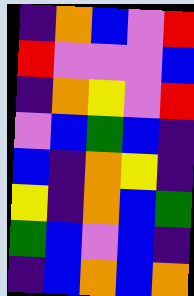[["indigo", "orange", "blue", "violet", "red"], ["red", "violet", "violet", "violet", "blue"], ["indigo", "orange", "yellow", "violet", "red"], ["violet", "blue", "green", "blue", "indigo"], ["blue", "indigo", "orange", "yellow", "indigo"], ["yellow", "indigo", "orange", "blue", "green"], ["green", "blue", "violet", "blue", "indigo"], ["indigo", "blue", "orange", "blue", "orange"]]